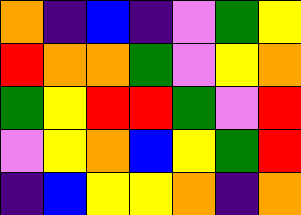[["orange", "indigo", "blue", "indigo", "violet", "green", "yellow"], ["red", "orange", "orange", "green", "violet", "yellow", "orange"], ["green", "yellow", "red", "red", "green", "violet", "red"], ["violet", "yellow", "orange", "blue", "yellow", "green", "red"], ["indigo", "blue", "yellow", "yellow", "orange", "indigo", "orange"]]